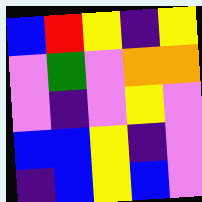[["blue", "red", "yellow", "indigo", "yellow"], ["violet", "green", "violet", "orange", "orange"], ["violet", "indigo", "violet", "yellow", "violet"], ["blue", "blue", "yellow", "indigo", "violet"], ["indigo", "blue", "yellow", "blue", "violet"]]